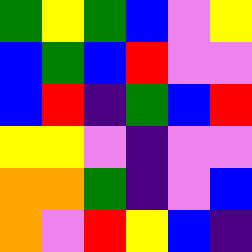[["green", "yellow", "green", "blue", "violet", "yellow"], ["blue", "green", "blue", "red", "violet", "violet"], ["blue", "red", "indigo", "green", "blue", "red"], ["yellow", "yellow", "violet", "indigo", "violet", "violet"], ["orange", "orange", "green", "indigo", "violet", "blue"], ["orange", "violet", "red", "yellow", "blue", "indigo"]]